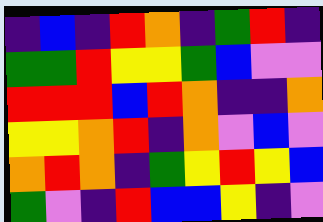[["indigo", "blue", "indigo", "red", "orange", "indigo", "green", "red", "indigo"], ["green", "green", "red", "yellow", "yellow", "green", "blue", "violet", "violet"], ["red", "red", "red", "blue", "red", "orange", "indigo", "indigo", "orange"], ["yellow", "yellow", "orange", "red", "indigo", "orange", "violet", "blue", "violet"], ["orange", "red", "orange", "indigo", "green", "yellow", "red", "yellow", "blue"], ["green", "violet", "indigo", "red", "blue", "blue", "yellow", "indigo", "violet"]]